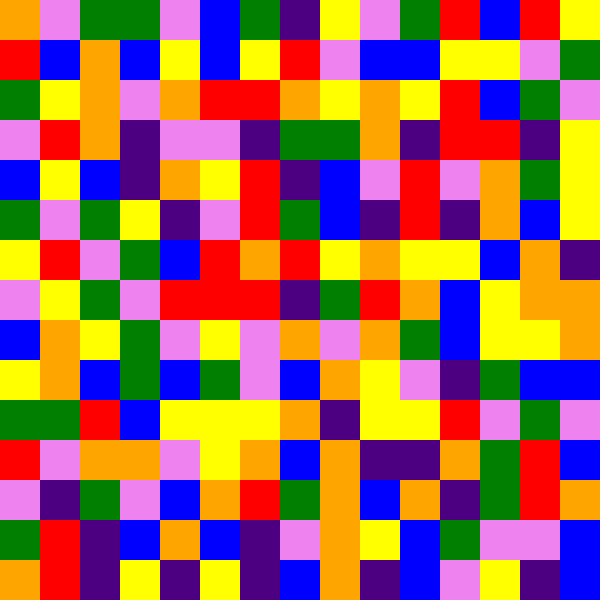[["orange", "violet", "green", "green", "violet", "blue", "green", "indigo", "yellow", "violet", "green", "red", "blue", "red", "yellow"], ["red", "blue", "orange", "blue", "yellow", "blue", "yellow", "red", "violet", "blue", "blue", "yellow", "yellow", "violet", "green"], ["green", "yellow", "orange", "violet", "orange", "red", "red", "orange", "yellow", "orange", "yellow", "red", "blue", "green", "violet"], ["violet", "red", "orange", "indigo", "violet", "violet", "indigo", "green", "green", "orange", "indigo", "red", "red", "indigo", "yellow"], ["blue", "yellow", "blue", "indigo", "orange", "yellow", "red", "indigo", "blue", "violet", "red", "violet", "orange", "green", "yellow"], ["green", "violet", "green", "yellow", "indigo", "violet", "red", "green", "blue", "indigo", "red", "indigo", "orange", "blue", "yellow"], ["yellow", "red", "violet", "green", "blue", "red", "orange", "red", "yellow", "orange", "yellow", "yellow", "blue", "orange", "indigo"], ["violet", "yellow", "green", "violet", "red", "red", "red", "indigo", "green", "red", "orange", "blue", "yellow", "orange", "orange"], ["blue", "orange", "yellow", "green", "violet", "yellow", "violet", "orange", "violet", "orange", "green", "blue", "yellow", "yellow", "orange"], ["yellow", "orange", "blue", "green", "blue", "green", "violet", "blue", "orange", "yellow", "violet", "indigo", "green", "blue", "blue"], ["green", "green", "red", "blue", "yellow", "yellow", "yellow", "orange", "indigo", "yellow", "yellow", "red", "violet", "green", "violet"], ["red", "violet", "orange", "orange", "violet", "yellow", "orange", "blue", "orange", "indigo", "indigo", "orange", "green", "red", "blue"], ["violet", "indigo", "green", "violet", "blue", "orange", "red", "green", "orange", "blue", "orange", "indigo", "green", "red", "orange"], ["green", "red", "indigo", "blue", "orange", "blue", "indigo", "violet", "orange", "yellow", "blue", "green", "violet", "violet", "blue"], ["orange", "red", "indigo", "yellow", "indigo", "yellow", "indigo", "blue", "orange", "indigo", "blue", "violet", "yellow", "indigo", "blue"]]